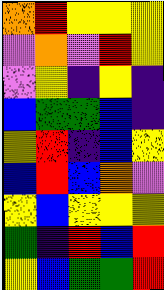[["orange", "red", "yellow", "yellow", "yellow"], ["violet", "orange", "violet", "red", "yellow"], ["violet", "yellow", "indigo", "yellow", "indigo"], ["blue", "green", "green", "blue", "indigo"], ["yellow", "red", "indigo", "blue", "yellow"], ["blue", "red", "blue", "orange", "violet"], ["yellow", "blue", "yellow", "yellow", "yellow"], ["green", "indigo", "red", "blue", "red"], ["yellow", "blue", "green", "green", "red"]]